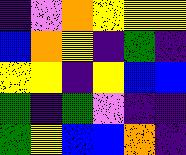[["indigo", "violet", "orange", "yellow", "yellow", "yellow"], ["blue", "orange", "yellow", "indigo", "green", "indigo"], ["yellow", "yellow", "indigo", "yellow", "blue", "blue"], ["green", "indigo", "green", "violet", "indigo", "indigo"], ["green", "yellow", "blue", "blue", "orange", "indigo"]]